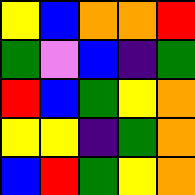[["yellow", "blue", "orange", "orange", "red"], ["green", "violet", "blue", "indigo", "green"], ["red", "blue", "green", "yellow", "orange"], ["yellow", "yellow", "indigo", "green", "orange"], ["blue", "red", "green", "yellow", "orange"]]